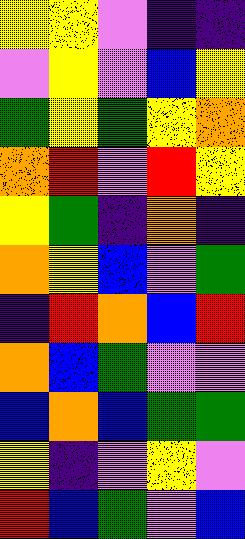[["yellow", "yellow", "violet", "indigo", "indigo"], ["violet", "yellow", "violet", "blue", "yellow"], ["green", "yellow", "green", "yellow", "orange"], ["orange", "red", "violet", "red", "yellow"], ["yellow", "green", "indigo", "orange", "indigo"], ["orange", "yellow", "blue", "violet", "green"], ["indigo", "red", "orange", "blue", "red"], ["orange", "blue", "green", "violet", "violet"], ["blue", "orange", "blue", "green", "green"], ["yellow", "indigo", "violet", "yellow", "violet"], ["red", "blue", "green", "violet", "blue"]]